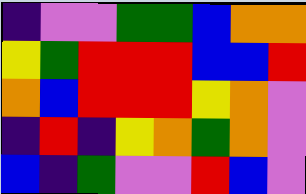[["indigo", "violet", "violet", "green", "green", "blue", "orange", "orange"], ["yellow", "green", "red", "red", "red", "blue", "blue", "red"], ["orange", "blue", "red", "red", "red", "yellow", "orange", "violet"], ["indigo", "red", "indigo", "yellow", "orange", "green", "orange", "violet"], ["blue", "indigo", "green", "violet", "violet", "red", "blue", "violet"]]